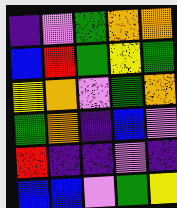[["indigo", "violet", "green", "orange", "orange"], ["blue", "red", "green", "yellow", "green"], ["yellow", "orange", "violet", "green", "orange"], ["green", "orange", "indigo", "blue", "violet"], ["red", "indigo", "indigo", "violet", "indigo"], ["blue", "blue", "violet", "green", "yellow"]]